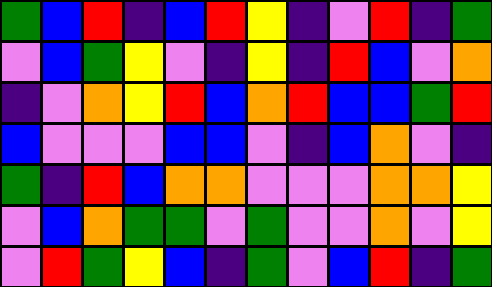[["green", "blue", "red", "indigo", "blue", "red", "yellow", "indigo", "violet", "red", "indigo", "green"], ["violet", "blue", "green", "yellow", "violet", "indigo", "yellow", "indigo", "red", "blue", "violet", "orange"], ["indigo", "violet", "orange", "yellow", "red", "blue", "orange", "red", "blue", "blue", "green", "red"], ["blue", "violet", "violet", "violet", "blue", "blue", "violet", "indigo", "blue", "orange", "violet", "indigo"], ["green", "indigo", "red", "blue", "orange", "orange", "violet", "violet", "violet", "orange", "orange", "yellow"], ["violet", "blue", "orange", "green", "green", "violet", "green", "violet", "violet", "orange", "violet", "yellow"], ["violet", "red", "green", "yellow", "blue", "indigo", "green", "violet", "blue", "red", "indigo", "green"]]